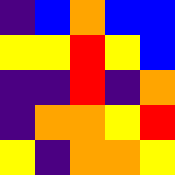[["indigo", "blue", "orange", "blue", "blue"], ["yellow", "yellow", "red", "yellow", "blue"], ["indigo", "indigo", "red", "indigo", "orange"], ["indigo", "orange", "orange", "yellow", "red"], ["yellow", "indigo", "orange", "orange", "yellow"]]